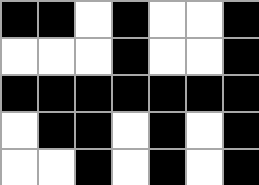[["black", "black", "white", "black", "white", "white", "black"], ["white", "white", "white", "black", "white", "white", "black"], ["black", "black", "black", "black", "black", "black", "black"], ["white", "black", "black", "white", "black", "white", "black"], ["white", "white", "black", "white", "black", "white", "black"]]